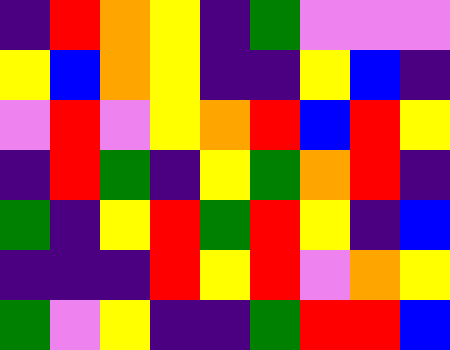[["indigo", "red", "orange", "yellow", "indigo", "green", "violet", "violet", "violet"], ["yellow", "blue", "orange", "yellow", "indigo", "indigo", "yellow", "blue", "indigo"], ["violet", "red", "violet", "yellow", "orange", "red", "blue", "red", "yellow"], ["indigo", "red", "green", "indigo", "yellow", "green", "orange", "red", "indigo"], ["green", "indigo", "yellow", "red", "green", "red", "yellow", "indigo", "blue"], ["indigo", "indigo", "indigo", "red", "yellow", "red", "violet", "orange", "yellow"], ["green", "violet", "yellow", "indigo", "indigo", "green", "red", "red", "blue"]]